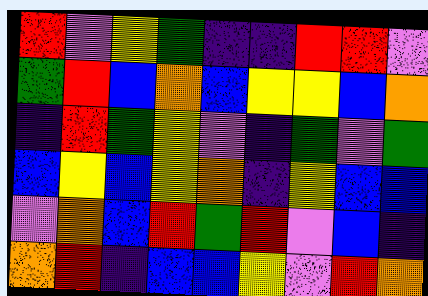[["red", "violet", "yellow", "green", "indigo", "indigo", "red", "red", "violet"], ["green", "red", "blue", "orange", "blue", "yellow", "yellow", "blue", "orange"], ["indigo", "red", "green", "yellow", "violet", "indigo", "green", "violet", "green"], ["blue", "yellow", "blue", "yellow", "orange", "indigo", "yellow", "blue", "blue"], ["violet", "orange", "blue", "red", "green", "red", "violet", "blue", "indigo"], ["orange", "red", "indigo", "blue", "blue", "yellow", "violet", "red", "orange"]]